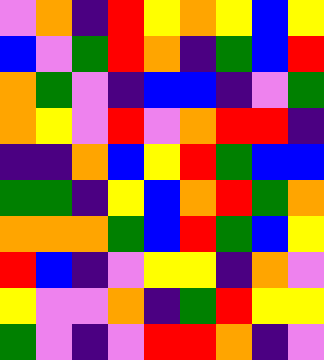[["violet", "orange", "indigo", "red", "yellow", "orange", "yellow", "blue", "yellow"], ["blue", "violet", "green", "red", "orange", "indigo", "green", "blue", "red"], ["orange", "green", "violet", "indigo", "blue", "blue", "indigo", "violet", "green"], ["orange", "yellow", "violet", "red", "violet", "orange", "red", "red", "indigo"], ["indigo", "indigo", "orange", "blue", "yellow", "red", "green", "blue", "blue"], ["green", "green", "indigo", "yellow", "blue", "orange", "red", "green", "orange"], ["orange", "orange", "orange", "green", "blue", "red", "green", "blue", "yellow"], ["red", "blue", "indigo", "violet", "yellow", "yellow", "indigo", "orange", "violet"], ["yellow", "violet", "violet", "orange", "indigo", "green", "red", "yellow", "yellow"], ["green", "violet", "indigo", "violet", "red", "red", "orange", "indigo", "violet"]]